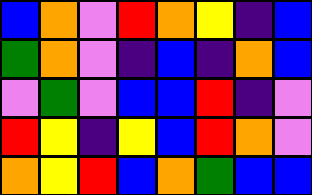[["blue", "orange", "violet", "red", "orange", "yellow", "indigo", "blue"], ["green", "orange", "violet", "indigo", "blue", "indigo", "orange", "blue"], ["violet", "green", "violet", "blue", "blue", "red", "indigo", "violet"], ["red", "yellow", "indigo", "yellow", "blue", "red", "orange", "violet"], ["orange", "yellow", "red", "blue", "orange", "green", "blue", "blue"]]